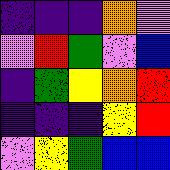[["indigo", "indigo", "indigo", "orange", "violet"], ["violet", "red", "green", "violet", "blue"], ["indigo", "green", "yellow", "orange", "red"], ["indigo", "indigo", "indigo", "yellow", "red"], ["violet", "yellow", "green", "blue", "blue"]]